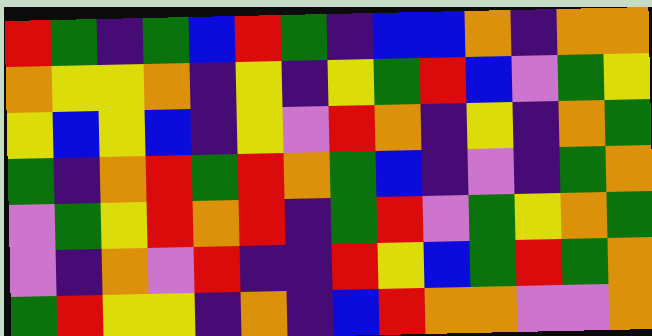[["red", "green", "indigo", "green", "blue", "red", "green", "indigo", "blue", "blue", "orange", "indigo", "orange", "orange"], ["orange", "yellow", "yellow", "orange", "indigo", "yellow", "indigo", "yellow", "green", "red", "blue", "violet", "green", "yellow"], ["yellow", "blue", "yellow", "blue", "indigo", "yellow", "violet", "red", "orange", "indigo", "yellow", "indigo", "orange", "green"], ["green", "indigo", "orange", "red", "green", "red", "orange", "green", "blue", "indigo", "violet", "indigo", "green", "orange"], ["violet", "green", "yellow", "red", "orange", "red", "indigo", "green", "red", "violet", "green", "yellow", "orange", "green"], ["violet", "indigo", "orange", "violet", "red", "indigo", "indigo", "red", "yellow", "blue", "green", "red", "green", "orange"], ["green", "red", "yellow", "yellow", "indigo", "orange", "indigo", "blue", "red", "orange", "orange", "violet", "violet", "orange"]]